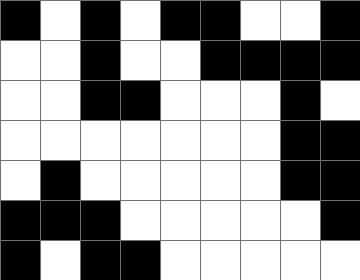[["black", "white", "black", "white", "black", "black", "white", "white", "black"], ["white", "white", "black", "white", "white", "black", "black", "black", "black"], ["white", "white", "black", "black", "white", "white", "white", "black", "white"], ["white", "white", "white", "white", "white", "white", "white", "black", "black"], ["white", "black", "white", "white", "white", "white", "white", "black", "black"], ["black", "black", "black", "white", "white", "white", "white", "white", "black"], ["black", "white", "black", "black", "white", "white", "white", "white", "white"]]